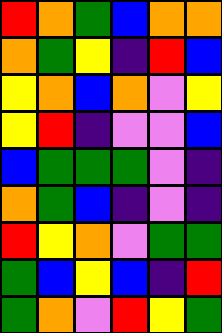[["red", "orange", "green", "blue", "orange", "orange"], ["orange", "green", "yellow", "indigo", "red", "blue"], ["yellow", "orange", "blue", "orange", "violet", "yellow"], ["yellow", "red", "indigo", "violet", "violet", "blue"], ["blue", "green", "green", "green", "violet", "indigo"], ["orange", "green", "blue", "indigo", "violet", "indigo"], ["red", "yellow", "orange", "violet", "green", "green"], ["green", "blue", "yellow", "blue", "indigo", "red"], ["green", "orange", "violet", "red", "yellow", "green"]]